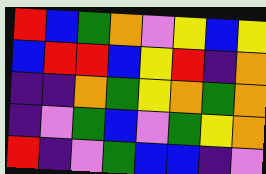[["red", "blue", "green", "orange", "violet", "yellow", "blue", "yellow"], ["blue", "red", "red", "blue", "yellow", "red", "indigo", "orange"], ["indigo", "indigo", "orange", "green", "yellow", "orange", "green", "orange"], ["indigo", "violet", "green", "blue", "violet", "green", "yellow", "orange"], ["red", "indigo", "violet", "green", "blue", "blue", "indigo", "violet"]]